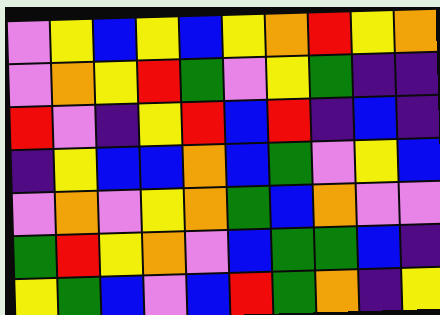[["violet", "yellow", "blue", "yellow", "blue", "yellow", "orange", "red", "yellow", "orange"], ["violet", "orange", "yellow", "red", "green", "violet", "yellow", "green", "indigo", "indigo"], ["red", "violet", "indigo", "yellow", "red", "blue", "red", "indigo", "blue", "indigo"], ["indigo", "yellow", "blue", "blue", "orange", "blue", "green", "violet", "yellow", "blue"], ["violet", "orange", "violet", "yellow", "orange", "green", "blue", "orange", "violet", "violet"], ["green", "red", "yellow", "orange", "violet", "blue", "green", "green", "blue", "indigo"], ["yellow", "green", "blue", "violet", "blue", "red", "green", "orange", "indigo", "yellow"]]